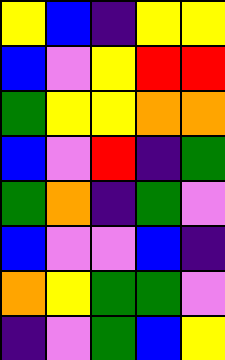[["yellow", "blue", "indigo", "yellow", "yellow"], ["blue", "violet", "yellow", "red", "red"], ["green", "yellow", "yellow", "orange", "orange"], ["blue", "violet", "red", "indigo", "green"], ["green", "orange", "indigo", "green", "violet"], ["blue", "violet", "violet", "blue", "indigo"], ["orange", "yellow", "green", "green", "violet"], ["indigo", "violet", "green", "blue", "yellow"]]